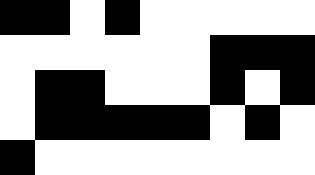[["black", "black", "white", "black", "white", "white", "white", "white", "white"], ["white", "white", "white", "white", "white", "white", "black", "black", "black"], ["white", "black", "black", "white", "white", "white", "black", "white", "black"], ["white", "black", "black", "black", "black", "black", "white", "black", "white"], ["black", "white", "white", "white", "white", "white", "white", "white", "white"]]